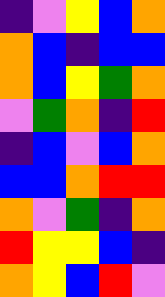[["indigo", "violet", "yellow", "blue", "orange"], ["orange", "blue", "indigo", "blue", "blue"], ["orange", "blue", "yellow", "green", "orange"], ["violet", "green", "orange", "indigo", "red"], ["indigo", "blue", "violet", "blue", "orange"], ["blue", "blue", "orange", "red", "red"], ["orange", "violet", "green", "indigo", "orange"], ["red", "yellow", "yellow", "blue", "indigo"], ["orange", "yellow", "blue", "red", "violet"]]